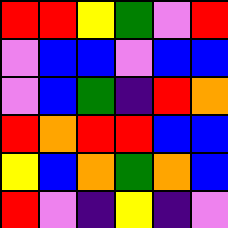[["red", "red", "yellow", "green", "violet", "red"], ["violet", "blue", "blue", "violet", "blue", "blue"], ["violet", "blue", "green", "indigo", "red", "orange"], ["red", "orange", "red", "red", "blue", "blue"], ["yellow", "blue", "orange", "green", "orange", "blue"], ["red", "violet", "indigo", "yellow", "indigo", "violet"]]